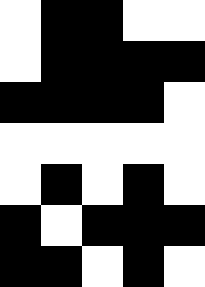[["white", "black", "black", "white", "white"], ["white", "black", "black", "black", "black"], ["black", "black", "black", "black", "white"], ["white", "white", "white", "white", "white"], ["white", "black", "white", "black", "white"], ["black", "white", "black", "black", "black"], ["black", "black", "white", "black", "white"]]